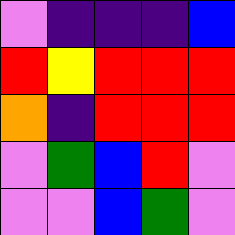[["violet", "indigo", "indigo", "indigo", "blue"], ["red", "yellow", "red", "red", "red"], ["orange", "indigo", "red", "red", "red"], ["violet", "green", "blue", "red", "violet"], ["violet", "violet", "blue", "green", "violet"]]